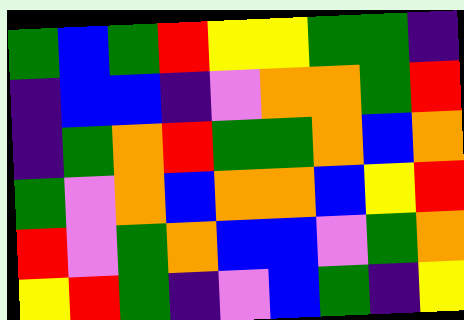[["green", "blue", "green", "red", "yellow", "yellow", "green", "green", "indigo"], ["indigo", "blue", "blue", "indigo", "violet", "orange", "orange", "green", "red"], ["indigo", "green", "orange", "red", "green", "green", "orange", "blue", "orange"], ["green", "violet", "orange", "blue", "orange", "orange", "blue", "yellow", "red"], ["red", "violet", "green", "orange", "blue", "blue", "violet", "green", "orange"], ["yellow", "red", "green", "indigo", "violet", "blue", "green", "indigo", "yellow"]]